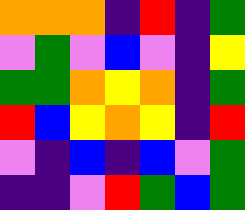[["orange", "orange", "orange", "indigo", "red", "indigo", "green"], ["violet", "green", "violet", "blue", "violet", "indigo", "yellow"], ["green", "green", "orange", "yellow", "orange", "indigo", "green"], ["red", "blue", "yellow", "orange", "yellow", "indigo", "red"], ["violet", "indigo", "blue", "indigo", "blue", "violet", "green"], ["indigo", "indigo", "violet", "red", "green", "blue", "green"]]